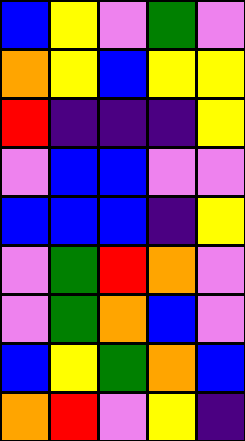[["blue", "yellow", "violet", "green", "violet"], ["orange", "yellow", "blue", "yellow", "yellow"], ["red", "indigo", "indigo", "indigo", "yellow"], ["violet", "blue", "blue", "violet", "violet"], ["blue", "blue", "blue", "indigo", "yellow"], ["violet", "green", "red", "orange", "violet"], ["violet", "green", "orange", "blue", "violet"], ["blue", "yellow", "green", "orange", "blue"], ["orange", "red", "violet", "yellow", "indigo"]]